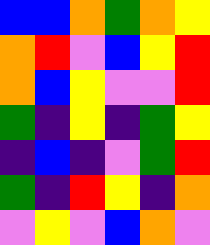[["blue", "blue", "orange", "green", "orange", "yellow"], ["orange", "red", "violet", "blue", "yellow", "red"], ["orange", "blue", "yellow", "violet", "violet", "red"], ["green", "indigo", "yellow", "indigo", "green", "yellow"], ["indigo", "blue", "indigo", "violet", "green", "red"], ["green", "indigo", "red", "yellow", "indigo", "orange"], ["violet", "yellow", "violet", "blue", "orange", "violet"]]